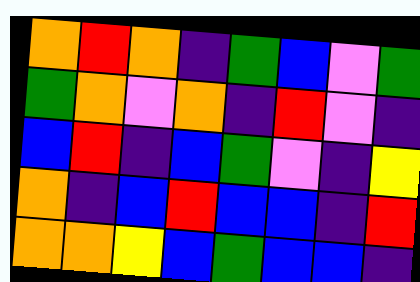[["orange", "red", "orange", "indigo", "green", "blue", "violet", "green"], ["green", "orange", "violet", "orange", "indigo", "red", "violet", "indigo"], ["blue", "red", "indigo", "blue", "green", "violet", "indigo", "yellow"], ["orange", "indigo", "blue", "red", "blue", "blue", "indigo", "red"], ["orange", "orange", "yellow", "blue", "green", "blue", "blue", "indigo"]]